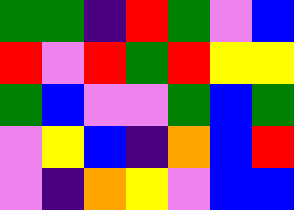[["green", "green", "indigo", "red", "green", "violet", "blue"], ["red", "violet", "red", "green", "red", "yellow", "yellow"], ["green", "blue", "violet", "violet", "green", "blue", "green"], ["violet", "yellow", "blue", "indigo", "orange", "blue", "red"], ["violet", "indigo", "orange", "yellow", "violet", "blue", "blue"]]